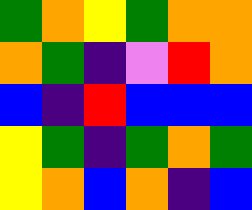[["green", "orange", "yellow", "green", "orange", "orange"], ["orange", "green", "indigo", "violet", "red", "orange"], ["blue", "indigo", "red", "blue", "blue", "blue"], ["yellow", "green", "indigo", "green", "orange", "green"], ["yellow", "orange", "blue", "orange", "indigo", "blue"]]